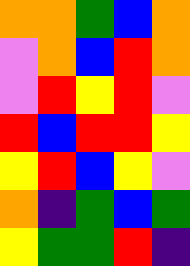[["orange", "orange", "green", "blue", "orange"], ["violet", "orange", "blue", "red", "orange"], ["violet", "red", "yellow", "red", "violet"], ["red", "blue", "red", "red", "yellow"], ["yellow", "red", "blue", "yellow", "violet"], ["orange", "indigo", "green", "blue", "green"], ["yellow", "green", "green", "red", "indigo"]]